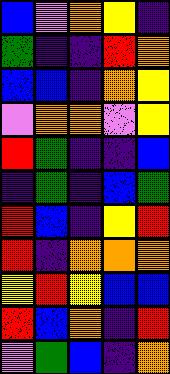[["blue", "violet", "orange", "yellow", "indigo"], ["green", "indigo", "indigo", "red", "orange"], ["blue", "blue", "indigo", "orange", "yellow"], ["violet", "orange", "orange", "violet", "yellow"], ["red", "green", "indigo", "indigo", "blue"], ["indigo", "green", "indigo", "blue", "green"], ["red", "blue", "indigo", "yellow", "red"], ["red", "indigo", "orange", "orange", "orange"], ["yellow", "red", "yellow", "blue", "blue"], ["red", "blue", "orange", "indigo", "red"], ["violet", "green", "blue", "indigo", "orange"]]